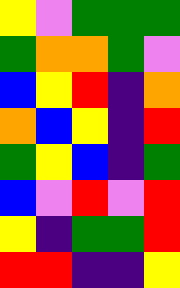[["yellow", "violet", "green", "green", "green"], ["green", "orange", "orange", "green", "violet"], ["blue", "yellow", "red", "indigo", "orange"], ["orange", "blue", "yellow", "indigo", "red"], ["green", "yellow", "blue", "indigo", "green"], ["blue", "violet", "red", "violet", "red"], ["yellow", "indigo", "green", "green", "red"], ["red", "red", "indigo", "indigo", "yellow"]]